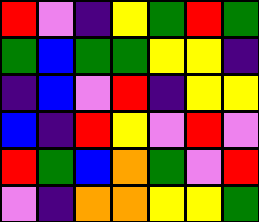[["red", "violet", "indigo", "yellow", "green", "red", "green"], ["green", "blue", "green", "green", "yellow", "yellow", "indigo"], ["indigo", "blue", "violet", "red", "indigo", "yellow", "yellow"], ["blue", "indigo", "red", "yellow", "violet", "red", "violet"], ["red", "green", "blue", "orange", "green", "violet", "red"], ["violet", "indigo", "orange", "orange", "yellow", "yellow", "green"]]